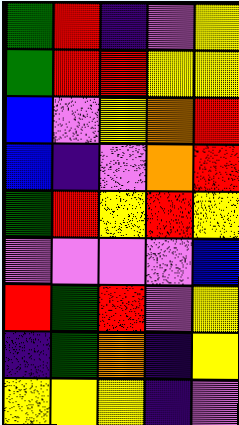[["green", "red", "indigo", "violet", "yellow"], ["green", "red", "red", "yellow", "yellow"], ["blue", "violet", "yellow", "orange", "red"], ["blue", "indigo", "violet", "orange", "red"], ["green", "red", "yellow", "red", "yellow"], ["violet", "violet", "violet", "violet", "blue"], ["red", "green", "red", "violet", "yellow"], ["indigo", "green", "orange", "indigo", "yellow"], ["yellow", "yellow", "yellow", "indigo", "violet"]]